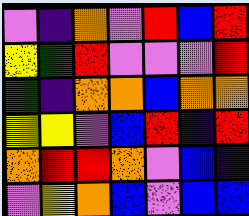[["violet", "indigo", "orange", "violet", "red", "blue", "red"], ["yellow", "green", "red", "violet", "violet", "violet", "red"], ["green", "indigo", "orange", "orange", "blue", "orange", "orange"], ["yellow", "yellow", "violet", "blue", "red", "indigo", "red"], ["orange", "red", "red", "orange", "violet", "blue", "indigo"], ["violet", "yellow", "orange", "blue", "violet", "blue", "blue"]]